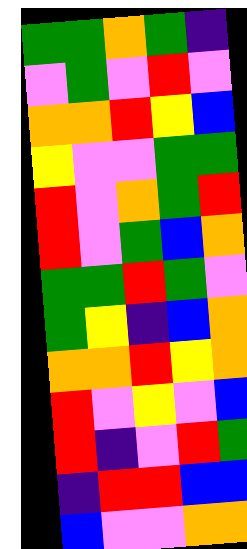[["green", "green", "orange", "green", "indigo"], ["violet", "green", "violet", "red", "violet"], ["orange", "orange", "red", "yellow", "blue"], ["yellow", "violet", "violet", "green", "green"], ["red", "violet", "orange", "green", "red"], ["red", "violet", "green", "blue", "orange"], ["green", "green", "red", "green", "violet"], ["green", "yellow", "indigo", "blue", "orange"], ["orange", "orange", "red", "yellow", "orange"], ["red", "violet", "yellow", "violet", "blue"], ["red", "indigo", "violet", "red", "green"], ["indigo", "red", "red", "blue", "blue"], ["blue", "violet", "violet", "orange", "orange"]]